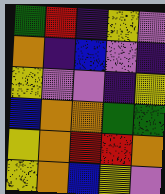[["green", "red", "indigo", "yellow", "violet"], ["orange", "indigo", "blue", "violet", "indigo"], ["yellow", "violet", "violet", "indigo", "yellow"], ["blue", "orange", "orange", "green", "green"], ["yellow", "orange", "red", "red", "orange"], ["yellow", "orange", "blue", "yellow", "violet"]]